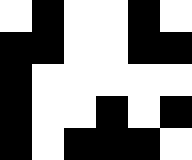[["white", "black", "white", "white", "black", "white"], ["black", "black", "white", "white", "black", "black"], ["black", "white", "white", "white", "white", "white"], ["black", "white", "white", "black", "white", "black"], ["black", "white", "black", "black", "black", "white"]]